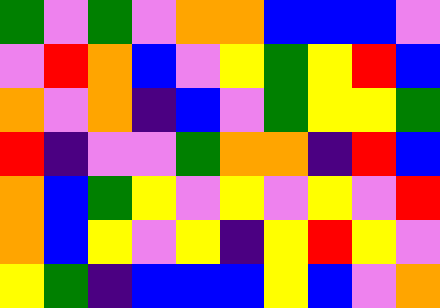[["green", "violet", "green", "violet", "orange", "orange", "blue", "blue", "blue", "violet"], ["violet", "red", "orange", "blue", "violet", "yellow", "green", "yellow", "red", "blue"], ["orange", "violet", "orange", "indigo", "blue", "violet", "green", "yellow", "yellow", "green"], ["red", "indigo", "violet", "violet", "green", "orange", "orange", "indigo", "red", "blue"], ["orange", "blue", "green", "yellow", "violet", "yellow", "violet", "yellow", "violet", "red"], ["orange", "blue", "yellow", "violet", "yellow", "indigo", "yellow", "red", "yellow", "violet"], ["yellow", "green", "indigo", "blue", "blue", "blue", "yellow", "blue", "violet", "orange"]]